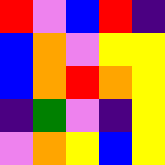[["red", "violet", "blue", "red", "indigo"], ["blue", "orange", "violet", "yellow", "yellow"], ["blue", "orange", "red", "orange", "yellow"], ["indigo", "green", "violet", "indigo", "yellow"], ["violet", "orange", "yellow", "blue", "yellow"]]